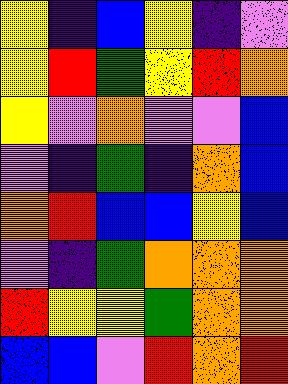[["yellow", "indigo", "blue", "yellow", "indigo", "violet"], ["yellow", "red", "green", "yellow", "red", "orange"], ["yellow", "violet", "orange", "violet", "violet", "blue"], ["violet", "indigo", "green", "indigo", "orange", "blue"], ["orange", "red", "blue", "blue", "yellow", "blue"], ["violet", "indigo", "green", "orange", "orange", "orange"], ["red", "yellow", "yellow", "green", "orange", "orange"], ["blue", "blue", "violet", "red", "orange", "red"]]